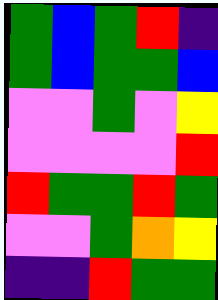[["green", "blue", "green", "red", "indigo"], ["green", "blue", "green", "green", "blue"], ["violet", "violet", "green", "violet", "yellow"], ["violet", "violet", "violet", "violet", "red"], ["red", "green", "green", "red", "green"], ["violet", "violet", "green", "orange", "yellow"], ["indigo", "indigo", "red", "green", "green"]]